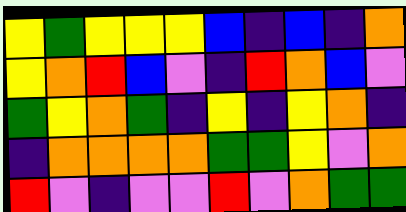[["yellow", "green", "yellow", "yellow", "yellow", "blue", "indigo", "blue", "indigo", "orange"], ["yellow", "orange", "red", "blue", "violet", "indigo", "red", "orange", "blue", "violet"], ["green", "yellow", "orange", "green", "indigo", "yellow", "indigo", "yellow", "orange", "indigo"], ["indigo", "orange", "orange", "orange", "orange", "green", "green", "yellow", "violet", "orange"], ["red", "violet", "indigo", "violet", "violet", "red", "violet", "orange", "green", "green"]]